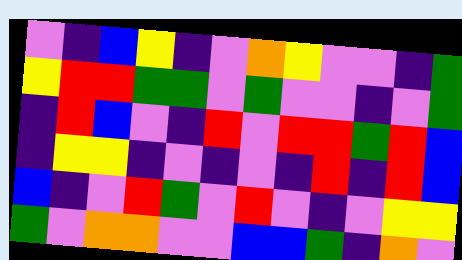[["violet", "indigo", "blue", "yellow", "indigo", "violet", "orange", "yellow", "violet", "violet", "indigo", "green"], ["yellow", "red", "red", "green", "green", "violet", "green", "violet", "violet", "indigo", "violet", "green"], ["indigo", "red", "blue", "violet", "indigo", "red", "violet", "red", "red", "green", "red", "blue"], ["indigo", "yellow", "yellow", "indigo", "violet", "indigo", "violet", "indigo", "red", "indigo", "red", "blue"], ["blue", "indigo", "violet", "red", "green", "violet", "red", "violet", "indigo", "violet", "yellow", "yellow"], ["green", "violet", "orange", "orange", "violet", "violet", "blue", "blue", "green", "indigo", "orange", "violet"]]